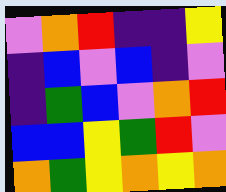[["violet", "orange", "red", "indigo", "indigo", "yellow"], ["indigo", "blue", "violet", "blue", "indigo", "violet"], ["indigo", "green", "blue", "violet", "orange", "red"], ["blue", "blue", "yellow", "green", "red", "violet"], ["orange", "green", "yellow", "orange", "yellow", "orange"]]